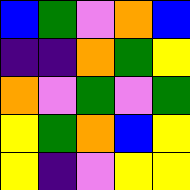[["blue", "green", "violet", "orange", "blue"], ["indigo", "indigo", "orange", "green", "yellow"], ["orange", "violet", "green", "violet", "green"], ["yellow", "green", "orange", "blue", "yellow"], ["yellow", "indigo", "violet", "yellow", "yellow"]]